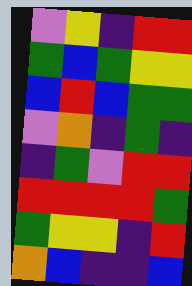[["violet", "yellow", "indigo", "red", "red"], ["green", "blue", "green", "yellow", "yellow"], ["blue", "red", "blue", "green", "green"], ["violet", "orange", "indigo", "green", "indigo"], ["indigo", "green", "violet", "red", "red"], ["red", "red", "red", "red", "green"], ["green", "yellow", "yellow", "indigo", "red"], ["orange", "blue", "indigo", "indigo", "blue"]]